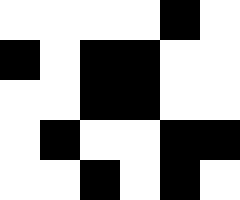[["white", "white", "white", "white", "black", "white"], ["black", "white", "black", "black", "white", "white"], ["white", "white", "black", "black", "white", "white"], ["white", "black", "white", "white", "black", "black"], ["white", "white", "black", "white", "black", "white"]]